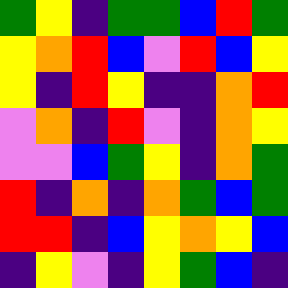[["green", "yellow", "indigo", "green", "green", "blue", "red", "green"], ["yellow", "orange", "red", "blue", "violet", "red", "blue", "yellow"], ["yellow", "indigo", "red", "yellow", "indigo", "indigo", "orange", "red"], ["violet", "orange", "indigo", "red", "violet", "indigo", "orange", "yellow"], ["violet", "violet", "blue", "green", "yellow", "indigo", "orange", "green"], ["red", "indigo", "orange", "indigo", "orange", "green", "blue", "green"], ["red", "red", "indigo", "blue", "yellow", "orange", "yellow", "blue"], ["indigo", "yellow", "violet", "indigo", "yellow", "green", "blue", "indigo"]]